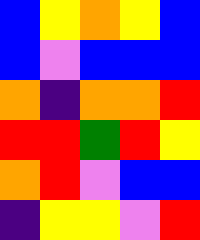[["blue", "yellow", "orange", "yellow", "blue"], ["blue", "violet", "blue", "blue", "blue"], ["orange", "indigo", "orange", "orange", "red"], ["red", "red", "green", "red", "yellow"], ["orange", "red", "violet", "blue", "blue"], ["indigo", "yellow", "yellow", "violet", "red"]]